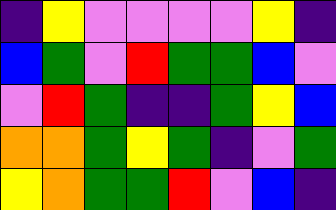[["indigo", "yellow", "violet", "violet", "violet", "violet", "yellow", "indigo"], ["blue", "green", "violet", "red", "green", "green", "blue", "violet"], ["violet", "red", "green", "indigo", "indigo", "green", "yellow", "blue"], ["orange", "orange", "green", "yellow", "green", "indigo", "violet", "green"], ["yellow", "orange", "green", "green", "red", "violet", "blue", "indigo"]]